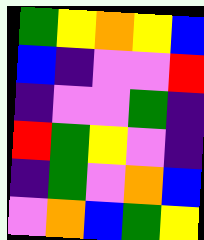[["green", "yellow", "orange", "yellow", "blue"], ["blue", "indigo", "violet", "violet", "red"], ["indigo", "violet", "violet", "green", "indigo"], ["red", "green", "yellow", "violet", "indigo"], ["indigo", "green", "violet", "orange", "blue"], ["violet", "orange", "blue", "green", "yellow"]]